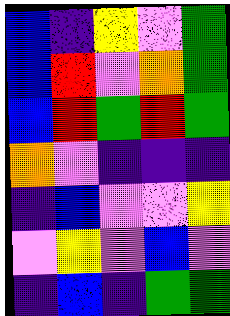[["blue", "indigo", "yellow", "violet", "green"], ["blue", "red", "violet", "orange", "green"], ["blue", "red", "green", "red", "green"], ["orange", "violet", "indigo", "indigo", "indigo"], ["indigo", "blue", "violet", "violet", "yellow"], ["violet", "yellow", "violet", "blue", "violet"], ["indigo", "blue", "indigo", "green", "green"]]